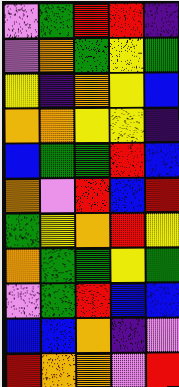[["violet", "green", "red", "red", "indigo"], ["violet", "orange", "green", "yellow", "green"], ["yellow", "indigo", "orange", "yellow", "blue"], ["orange", "orange", "yellow", "yellow", "indigo"], ["blue", "green", "green", "red", "blue"], ["orange", "violet", "red", "blue", "red"], ["green", "yellow", "orange", "red", "yellow"], ["orange", "green", "green", "yellow", "green"], ["violet", "green", "red", "blue", "blue"], ["blue", "blue", "orange", "indigo", "violet"], ["red", "orange", "orange", "violet", "red"]]